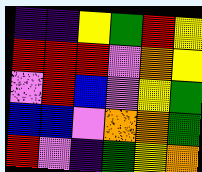[["indigo", "indigo", "yellow", "green", "red", "yellow"], ["red", "red", "red", "violet", "orange", "yellow"], ["violet", "red", "blue", "violet", "yellow", "green"], ["blue", "blue", "violet", "orange", "orange", "green"], ["red", "violet", "indigo", "green", "yellow", "orange"]]